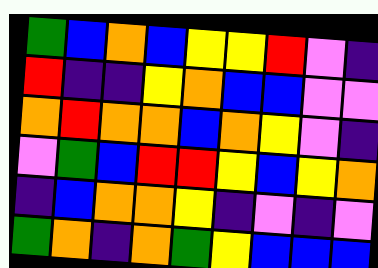[["green", "blue", "orange", "blue", "yellow", "yellow", "red", "violet", "indigo"], ["red", "indigo", "indigo", "yellow", "orange", "blue", "blue", "violet", "violet"], ["orange", "red", "orange", "orange", "blue", "orange", "yellow", "violet", "indigo"], ["violet", "green", "blue", "red", "red", "yellow", "blue", "yellow", "orange"], ["indigo", "blue", "orange", "orange", "yellow", "indigo", "violet", "indigo", "violet"], ["green", "orange", "indigo", "orange", "green", "yellow", "blue", "blue", "blue"]]